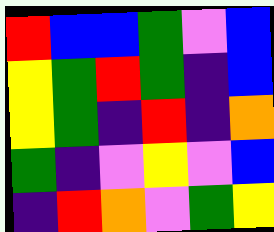[["red", "blue", "blue", "green", "violet", "blue"], ["yellow", "green", "red", "green", "indigo", "blue"], ["yellow", "green", "indigo", "red", "indigo", "orange"], ["green", "indigo", "violet", "yellow", "violet", "blue"], ["indigo", "red", "orange", "violet", "green", "yellow"]]